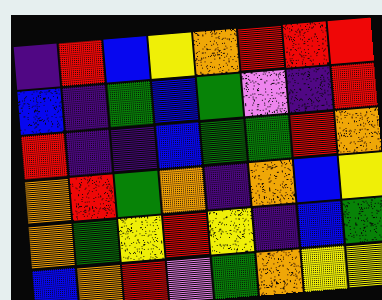[["indigo", "red", "blue", "yellow", "orange", "red", "red", "red"], ["blue", "indigo", "green", "blue", "green", "violet", "indigo", "red"], ["red", "indigo", "indigo", "blue", "green", "green", "red", "orange"], ["orange", "red", "green", "orange", "indigo", "orange", "blue", "yellow"], ["orange", "green", "yellow", "red", "yellow", "indigo", "blue", "green"], ["blue", "orange", "red", "violet", "green", "orange", "yellow", "yellow"]]